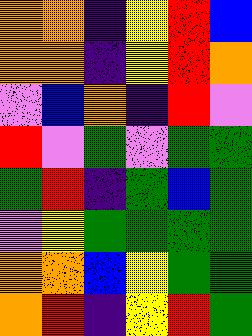[["orange", "orange", "indigo", "yellow", "red", "blue"], ["orange", "orange", "indigo", "yellow", "red", "orange"], ["violet", "blue", "orange", "indigo", "red", "violet"], ["red", "violet", "green", "violet", "green", "green"], ["green", "red", "indigo", "green", "blue", "green"], ["violet", "yellow", "green", "green", "green", "green"], ["orange", "orange", "blue", "yellow", "green", "green"], ["orange", "red", "indigo", "yellow", "red", "green"]]